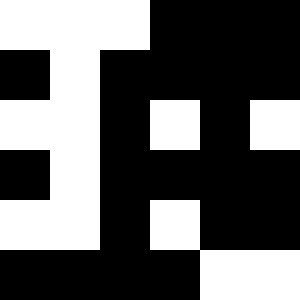[["white", "white", "white", "black", "black", "black"], ["black", "white", "black", "black", "black", "black"], ["white", "white", "black", "white", "black", "white"], ["black", "white", "black", "black", "black", "black"], ["white", "white", "black", "white", "black", "black"], ["black", "black", "black", "black", "white", "white"]]